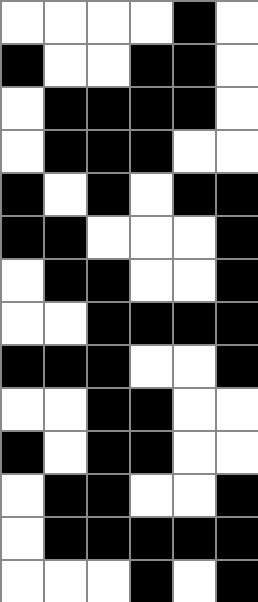[["white", "white", "white", "white", "black", "white"], ["black", "white", "white", "black", "black", "white"], ["white", "black", "black", "black", "black", "white"], ["white", "black", "black", "black", "white", "white"], ["black", "white", "black", "white", "black", "black"], ["black", "black", "white", "white", "white", "black"], ["white", "black", "black", "white", "white", "black"], ["white", "white", "black", "black", "black", "black"], ["black", "black", "black", "white", "white", "black"], ["white", "white", "black", "black", "white", "white"], ["black", "white", "black", "black", "white", "white"], ["white", "black", "black", "white", "white", "black"], ["white", "black", "black", "black", "black", "black"], ["white", "white", "white", "black", "white", "black"]]